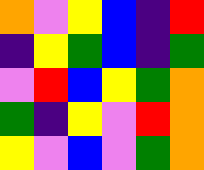[["orange", "violet", "yellow", "blue", "indigo", "red"], ["indigo", "yellow", "green", "blue", "indigo", "green"], ["violet", "red", "blue", "yellow", "green", "orange"], ["green", "indigo", "yellow", "violet", "red", "orange"], ["yellow", "violet", "blue", "violet", "green", "orange"]]